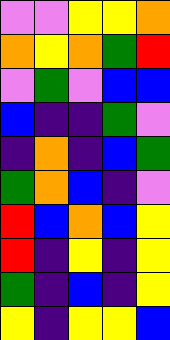[["violet", "violet", "yellow", "yellow", "orange"], ["orange", "yellow", "orange", "green", "red"], ["violet", "green", "violet", "blue", "blue"], ["blue", "indigo", "indigo", "green", "violet"], ["indigo", "orange", "indigo", "blue", "green"], ["green", "orange", "blue", "indigo", "violet"], ["red", "blue", "orange", "blue", "yellow"], ["red", "indigo", "yellow", "indigo", "yellow"], ["green", "indigo", "blue", "indigo", "yellow"], ["yellow", "indigo", "yellow", "yellow", "blue"]]